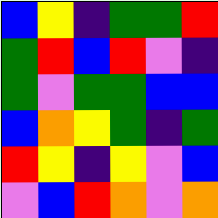[["blue", "yellow", "indigo", "green", "green", "red"], ["green", "red", "blue", "red", "violet", "indigo"], ["green", "violet", "green", "green", "blue", "blue"], ["blue", "orange", "yellow", "green", "indigo", "green"], ["red", "yellow", "indigo", "yellow", "violet", "blue"], ["violet", "blue", "red", "orange", "violet", "orange"]]